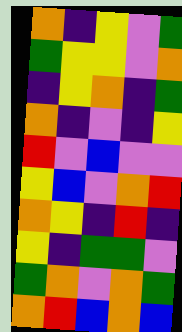[["orange", "indigo", "yellow", "violet", "green"], ["green", "yellow", "yellow", "violet", "orange"], ["indigo", "yellow", "orange", "indigo", "green"], ["orange", "indigo", "violet", "indigo", "yellow"], ["red", "violet", "blue", "violet", "violet"], ["yellow", "blue", "violet", "orange", "red"], ["orange", "yellow", "indigo", "red", "indigo"], ["yellow", "indigo", "green", "green", "violet"], ["green", "orange", "violet", "orange", "green"], ["orange", "red", "blue", "orange", "blue"]]